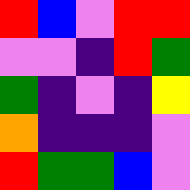[["red", "blue", "violet", "red", "red"], ["violet", "violet", "indigo", "red", "green"], ["green", "indigo", "violet", "indigo", "yellow"], ["orange", "indigo", "indigo", "indigo", "violet"], ["red", "green", "green", "blue", "violet"]]